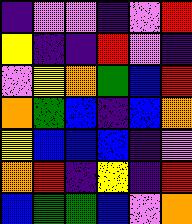[["indigo", "violet", "violet", "indigo", "violet", "red"], ["yellow", "indigo", "indigo", "red", "violet", "indigo"], ["violet", "yellow", "orange", "green", "blue", "red"], ["orange", "green", "blue", "indigo", "blue", "orange"], ["yellow", "blue", "blue", "blue", "indigo", "violet"], ["orange", "red", "indigo", "yellow", "indigo", "red"], ["blue", "green", "green", "blue", "violet", "orange"]]